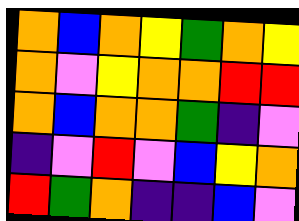[["orange", "blue", "orange", "yellow", "green", "orange", "yellow"], ["orange", "violet", "yellow", "orange", "orange", "red", "red"], ["orange", "blue", "orange", "orange", "green", "indigo", "violet"], ["indigo", "violet", "red", "violet", "blue", "yellow", "orange"], ["red", "green", "orange", "indigo", "indigo", "blue", "violet"]]